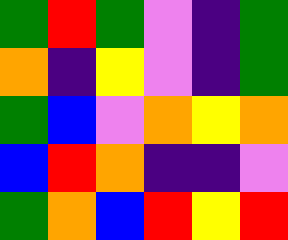[["green", "red", "green", "violet", "indigo", "green"], ["orange", "indigo", "yellow", "violet", "indigo", "green"], ["green", "blue", "violet", "orange", "yellow", "orange"], ["blue", "red", "orange", "indigo", "indigo", "violet"], ["green", "orange", "blue", "red", "yellow", "red"]]